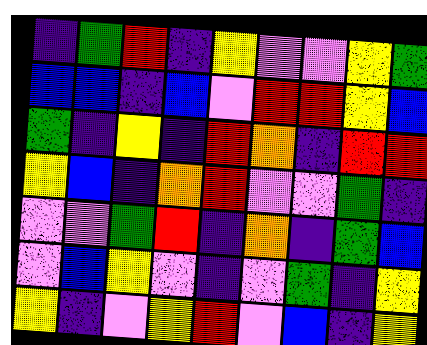[["indigo", "green", "red", "indigo", "yellow", "violet", "violet", "yellow", "green"], ["blue", "blue", "indigo", "blue", "violet", "red", "red", "yellow", "blue"], ["green", "indigo", "yellow", "indigo", "red", "orange", "indigo", "red", "red"], ["yellow", "blue", "indigo", "orange", "red", "violet", "violet", "green", "indigo"], ["violet", "violet", "green", "red", "indigo", "orange", "indigo", "green", "blue"], ["violet", "blue", "yellow", "violet", "indigo", "violet", "green", "indigo", "yellow"], ["yellow", "indigo", "violet", "yellow", "red", "violet", "blue", "indigo", "yellow"]]